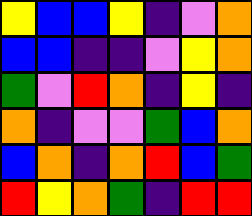[["yellow", "blue", "blue", "yellow", "indigo", "violet", "orange"], ["blue", "blue", "indigo", "indigo", "violet", "yellow", "orange"], ["green", "violet", "red", "orange", "indigo", "yellow", "indigo"], ["orange", "indigo", "violet", "violet", "green", "blue", "orange"], ["blue", "orange", "indigo", "orange", "red", "blue", "green"], ["red", "yellow", "orange", "green", "indigo", "red", "red"]]